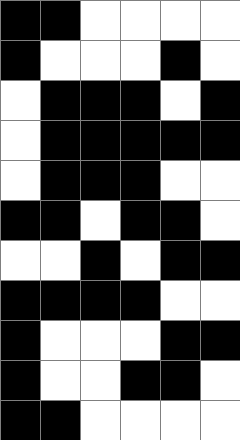[["black", "black", "white", "white", "white", "white"], ["black", "white", "white", "white", "black", "white"], ["white", "black", "black", "black", "white", "black"], ["white", "black", "black", "black", "black", "black"], ["white", "black", "black", "black", "white", "white"], ["black", "black", "white", "black", "black", "white"], ["white", "white", "black", "white", "black", "black"], ["black", "black", "black", "black", "white", "white"], ["black", "white", "white", "white", "black", "black"], ["black", "white", "white", "black", "black", "white"], ["black", "black", "white", "white", "white", "white"]]